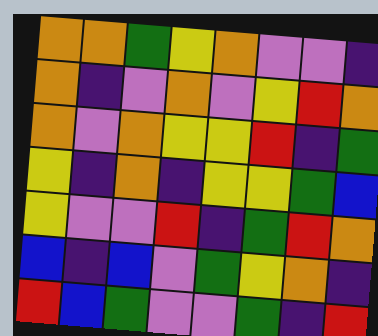[["orange", "orange", "green", "yellow", "orange", "violet", "violet", "indigo"], ["orange", "indigo", "violet", "orange", "violet", "yellow", "red", "orange"], ["orange", "violet", "orange", "yellow", "yellow", "red", "indigo", "green"], ["yellow", "indigo", "orange", "indigo", "yellow", "yellow", "green", "blue"], ["yellow", "violet", "violet", "red", "indigo", "green", "red", "orange"], ["blue", "indigo", "blue", "violet", "green", "yellow", "orange", "indigo"], ["red", "blue", "green", "violet", "violet", "green", "indigo", "red"]]